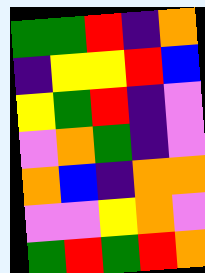[["green", "green", "red", "indigo", "orange"], ["indigo", "yellow", "yellow", "red", "blue"], ["yellow", "green", "red", "indigo", "violet"], ["violet", "orange", "green", "indigo", "violet"], ["orange", "blue", "indigo", "orange", "orange"], ["violet", "violet", "yellow", "orange", "violet"], ["green", "red", "green", "red", "orange"]]